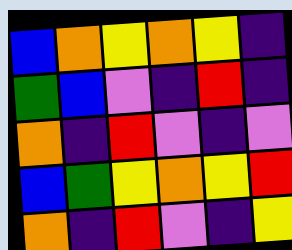[["blue", "orange", "yellow", "orange", "yellow", "indigo"], ["green", "blue", "violet", "indigo", "red", "indigo"], ["orange", "indigo", "red", "violet", "indigo", "violet"], ["blue", "green", "yellow", "orange", "yellow", "red"], ["orange", "indigo", "red", "violet", "indigo", "yellow"]]